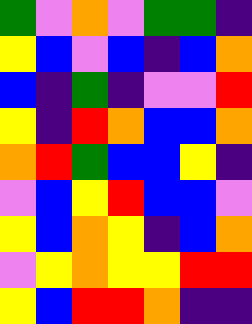[["green", "violet", "orange", "violet", "green", "green", "indigo"], ["yellow", "blue", "violet", "blue", "indigo", "blue", "orange"], ["blue", "indigo", "green", "indigo", "violet", "violet", "red"], ["yellow", "indigo", "red", "orange", "blue", "blue", "orange"], ["orange", "red", "green", "blue", "blue", "yellow", "indigo"], ["violet", "blue", "yellow", "red", "blue", "blue", "violet"], ["yellow", "blue", "orange", "yellow", "indigo", "blue", "orange"], ["violet", "yellow", "orange", "yellow", "yellow", "red", "red"], ["yellow", "blue", "red", "red", "orange", "indigo", "indigo"]]